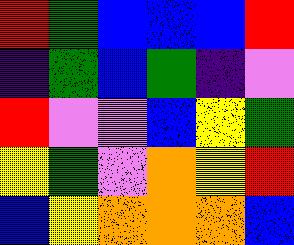[["red", "green", "blue", "blue", "blue", "red"], ["indigo", "green", "blue", "green", "indigo", "violet"], ["red", "violet", "violet", "blue", "yellow", "green"], ["yellow", "green", "violet", "orange", "yellow", "red"], ["blue", "yellow", "orange", "orange", "orange", "blue"]]